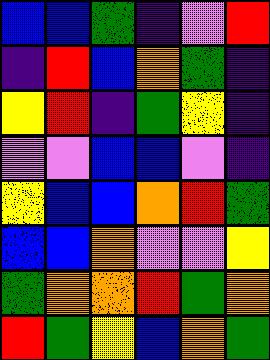[["blue", "blue", "green", "indigo", "violet", "red"], ["indigo", "red", "blue", "orange", "green", "indigo"], ["yellow", "red", "indigo", "green", "yellow", "indigo"], ["violet", "violet", "blue", "blue", "violet", "indigo"], ["yellow", "blue", "blue", "orange", "red", "green"], ["blue", "blue", "orange", "violet", "violet", "yellow"], ["green", "orange", "orange", "red", "green", "orange"], ["red", "green", "yellow", "blue", "orange", "green"]]